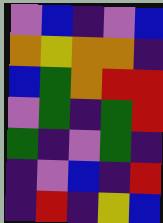[["violet", "blue", "indigo", "violet", "blue"], ["orange", "yellow", "orange", "orange", "indigo"], ["blue", "green", "orange", "red", "red"], ["violet", "green", "indigo", "green", "red"], ["green", "indigo", "violet", "green", "indigo"], ["indigo", "violet", "blue", "indigo", "red"], ["indigo", "red", "indigo", "yellow", "blue"]]